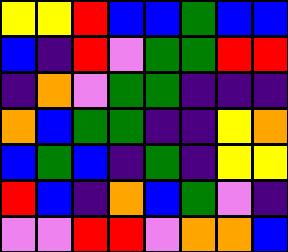[["yellow", "yellow", "red", "blue", "blue", "green", "blue", "blue"], ["blue", "indigo", "red", "violet", "green", "green", "red", "red"], ["indigo", "orange", "violet", "green", "green", "indigo", "indigo", "indigo"], ["orange", "blue", "green", "green", "indigo", "indigo", "yellow", "orange"], ["blue", "green", "blue", "indigo", "green", "indigo", "yellow", "yellow"], ["red", "blue", "indigo", "orange", "blue", "green", "violet", "indigo"], ["violet", "violet", "red", "red", "violet", "orange", "orange", "blue"]]